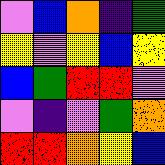[["violet", "blue", "orange", "indigo", "green"], ["yellow", "violet", "yellow", "blue", "yellow"], ["blue", "green", "red", "red", "violet"], ["violet", "indigo", "violet", "green", "orange"], ["red", "red", "orange", "yellow", "blue"]]